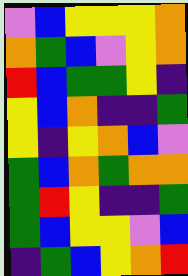[["violet", "blue", "yellow", "yellow", "yellow", "orange"], ["orange", "green", "blue", "violet", "yellow", "orange"], ["red", "blue", "green", "green", "yellow", "indigo"], ["yellow", "blue", "orange", "indigo", "indigo", "green"], ["yellow", "indigo", "yellow", "orange", "blue", "violet"], ["green", "blue", "orange", "green", "orange", "orange"], ["green", "red", "yellow", "indigo", "indigo", "green"], ["green", "blue", "yellow", "yellow", "violet", "blue"], ["indigo", "green", "blue", "yellow", "orange", "red"]]